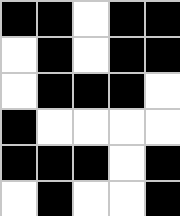[["black", "black", "white", "black", "black"], ["white", "black", "white", "black", "black"], ["white", "black", "black", "black", "white"], ["black", "white", "white", "white", "white"], ["black", "black", "black", "white", "black"], ["white", "black", "white", "white", "black"]]